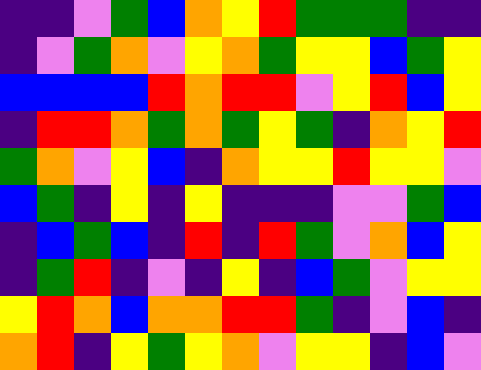[["indigo", "indigo", "violet", "green", "blue", "orange", "yellow", "red", "green", "green", "green", "indigo", "indigo"], ["indigo", "violet", "green", "orange", "violet", "yellow", "orange", "green", "yellow", "yellow", "blue", "green", "yellow"], ["blue", "blue", "blue", "blue", "red", "orange", "red", "red", "violet", "yellow", "red", "blue", "yellow"], ["indigo", "red", "red", "orange", "green", "orange", "green", "yellow", "green", "indigo", "orange", "yellow", "red"], ["green", "orange", "violet", "yellow", "blue", "indigo", "orange", "yellow", "yellow", "red", "yellow", "yellow", "violet"], ["blue", "green", "indigo", "yellow", "indigo", "yellow", "indigo", "indigo", "indigo", "violet", "violet", "green", "blue"], ["indigo", "blue", "green", "blue", "indigo", "red", "indigo", "red", "green", "violet", "orange", "blue", "yellow"], ["indigo", "green", "red", "indigo", "violet", "indigo", "yellow", "indigo", "blue", "green", "violet", "yellow", "yellow"], ["yellow", "red", "orange", "blue", "orange", "orange", "red", "red", "green", "indigo", "violet", "blue", "indigo"], ["orange", "red", "indigo", "yellow", "green", "yellow", "orange", "violet", "yellow", "yellow", "indigo", "blue", "violet"]]